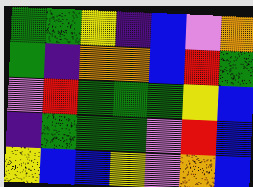[["green", "green", "yellow", "indigo", "blue", "violet", "orange"], ["green", "indigo", "orange", "orange", "blue", "red", "green"], ["violet", "red", "green", "green", "green", "yellow", "blue"], ["indigo", "green", "green", "green", "violet", "red", "blue"], ["yellow", "blue", "blue", "yellow", "violet", "orange", "blue"]]